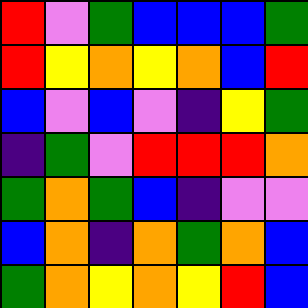[["red", "violet", "green", "blue", "blue", "blue", "green"], ["red", "yellow", "orange", "yellow", "orange", "blue", "red"], ["blue", "violet", "blue", "violet", "indigo", "yellow", "green"], ["indigo", "green", "violet", "red", "red", "red", "orange"], ["green", "orange", "green", "blue", "indigo", "violet", "violet"], ["blue", "orange", "indigo", "orange", "green", "orange", "blue"], ["green", "orange", "yellow", "orange", "yellow", "red", "blue"]]